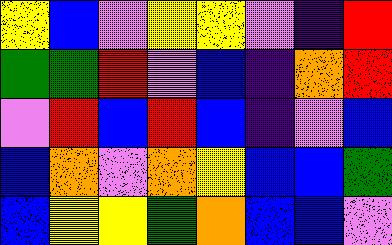[["yellow", "blue", "violet", "yellow", "yellow", "violet", "indigo", "red"], ["green", "green", "red", "violet", "blue", "indigo", "orange", "red"], ["violet", "red", "blue", "red", "blue", "indigo", "violet", "blue"], ["blue", "orange", "violet", "orange", "yellow", "blue", "blue", "green"], ["blue", "yellow", "yellow", "green", "orange", "blue", "blue", "violet"]]